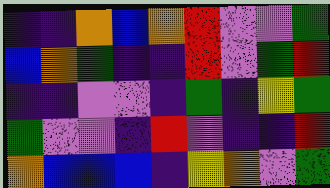[["indigo", "indigo", "orange", "blue", "orange", "red", "violet", "violet", "green"], ["blue", "orange", "green", "indigo", "indigo", "red", "violet", "green", "red"], ["indigo", "indigo", "violet", "violet", "indigo", "green", "indigo", "yellow", "green"], ["green", "violet", "violet", "indigo", "red", "violet", "indigo", "indigo", "red"], ["orange", "blue", "blue", "blue", "indigo", "yellow", "orange", "violet", "green"]]